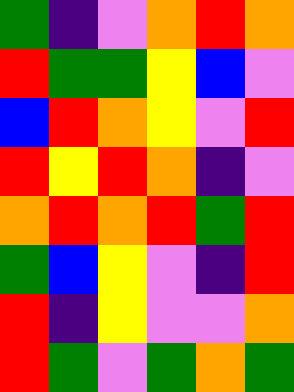[["green", "indigo", "violet", "orange", "red", "orange"], ["red", "green", "green", "yellow", "blue", "violet"], ["blue", "red", "orange", "yellow", "violet", "red"], ["red", "yellow", "red", "orange", "indigo", "violet"], ["orange", "red", "orange", "red", "green", "red"], ["green", "blue", "yellow", "violet", "indigo", "red"], ["red", "indigo", "yellow", "violet", "violet", "orange"], ["red", "green", "violet", "green", "orange", "green"]]